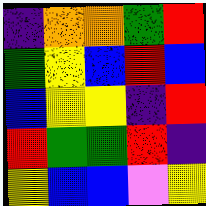[["indigo", "orange", "orange", "green", "red"], ["green", "yellow", "blue", "red", "blue"], ["blue", "yellow", "yellow", "indigo", "red"], ["red", "green", "green", "red", "indigo"], ["yellow", "blue", "blue", "violet", "yellow"]]